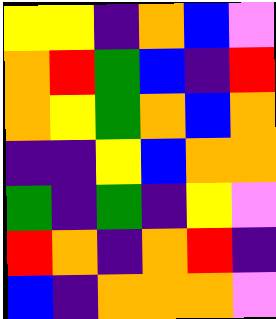[["yellow", "yellow", "indigo", "orange", "blue", "violet"], ["orange", "red", "green", "blue", "indigo", "red"], ["orange", "yellow", "green", "orange", "blue", "orange"], ["indigo", "indigo", "yellow", "blue", "orange", "orange"], ["green", "indigo", "green", "indigo", "yellow", "violet"], ["red", "orange", "indigo", "orange", "red", "indigo"], ["blue", "indigo", "orange", "orange", "orange", "violet"]]